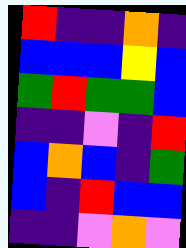[["red", "indigo", "indigo", "orange", "indigo"], ["blue", "blue", "blue", "yellow", "blue"], ["green", "red", "green", "green", "blue"], ["indigo", "indigo", "violet", "indigo", "red"], ["blue", "orange", "blue", "indigo", "green"], ["blue", "indigo", "red", "blue", "blue"], ["indigo", "indigo", "violet", "orange", "violet"]]